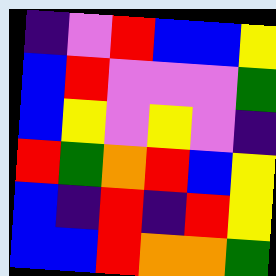[["indigo", "violet", "red", "blue", "blue", "yellow"], ["blue", "red", "violet", "violet", "violet", "green"], ["blue", "yellow", "violet", "yellow", "violet", "indigo"], ["red", "green", "orange", "red", "blue", "yellow"], ["blue", "indigo", "red", "indigo", "red", "yellow"], ["blue", "blue", "red", "orange", "orange", "green"]]